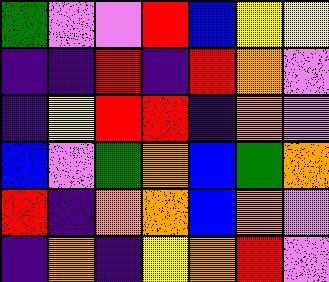[["green", "violet", "violet", "red", "blue", "yellow", "yellow"], ["indigo", "indigo", "red", "indigo", "red", "orange", "violet"], ["indigo", "yellow", "red", "red", "indigo", "orange", "violet"], ["blue", "violet", "green", "orange", "blue", "green", "orange"], ["red", "indigo", "orange", "orange", "blue", "orange", "violet"], ["indigo", "orange", "indigo", "yellow", "orange", "red", "violet"]]